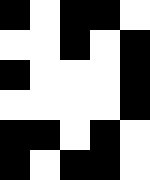[["black", "white", "black", "black", "white"], ["white", "white", "black", "white", "black"], ["black", "white", "white", "white", "black"], ["white", "white", "white", "white", "black"], ["black", "black", "white", "black", "white"], ["black", "white", "black", "black", "white"]]